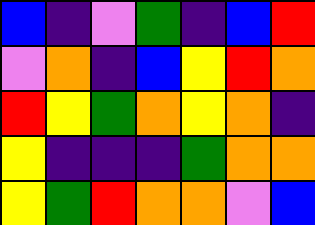[["blue", "indigo", "violet", "green", "indigo", "blue", "red"], ["violet", "orange", "indigo", "blue", "yellow", "red", "orange"], ["red", "yellow", "green", "orange", "yellow", "orange", "indigo"], ["yellow", "indigo", "indigo", "indigo", "green", "orange", "orange"], ["yellow", "green", "red", "orange", "orange", "violet", "blue"]]